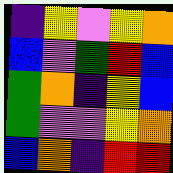[["indigo", "yellow", "violet", "yellow", "orange"], ["blue", "violet", "green", "red", "blue"], ["green", "orange", "indigo", "yellow", "blue"], ["green", "violet", "violet", "yellow", "orange"], ["blue", "orange", "indigo", "red", "red"]]